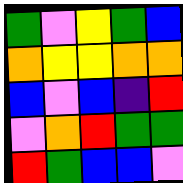[["green", "violet", "yellow", "green", "blue"], ["orange", "yellow", "yellow", "orange", "orange"], ["blue", "violet", "blue", "indigo", "red"], ["violet", "orange", "red", "green", "green"], ["red", "green", "blue", "blue", "violet"]]